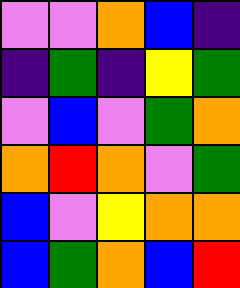[["violet", "violet", "orange", "blue", "indigo"], ["indigo", "green", "indigo", "yellow", "green"], ["violet", "blue", "violet", "green", "orange"], ["orange", "red", "orange", "violet", "green"], ["blue", "violet", "yellow", "orange", "orange"], ["blue", "green", "orange", "blue", "red"]]